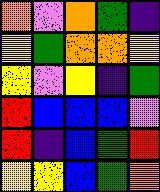[["orange", "violet", "orange", "green", "indigo"], ["yellow", "green", "orange", "orange", "yellow"], ["yellow", "violet", "yellow", "indigo", "green"], ["red", "blue", "blue", "blue", "violet"], ["red", "indigo", "blue", "green", "red"], ["yellow", "yellow", "blue", "green", "orange"]]